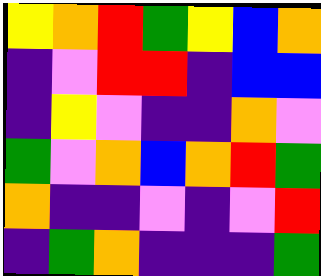[["yellow", "orange", "red", "green", "yellow", "blue", "orange"], ["indigo", "violet", "red", "red", "indigo", "blue", "blue"], ["indigo", "yellow", "violet", "indigo", "indigo", "orange", "violet"], ["green", "violet", "orange", "blue", "orange", "red", "green"], ["orange", "indigo", "indigo", "violet", "indigo", "violet", "red"], ["indigo", "green", "orange", "indigo", "indigo", "indigo", "green"]]